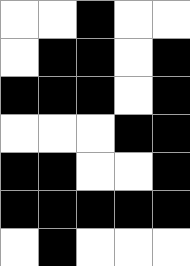[["white", "white", "black", "white", "white"], ["white", "black", "black", "white", "black"], ["black", "black", "black", "white", "black"], ["white", "white", "white", "black", "black"], ["black", "black", "white", "white", "black"], ["black", "black", "black", "black", "black"], ["white", "black", "white", "white", "white"]]